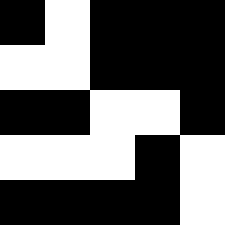[["black", "white", "black", "black", "black"], ["white", "white", "black", "black", "black"], ["black", "black", "white", "white", "black"], ["white", "white", "white", "black", "white"], ["black", "black", "black", "black", "white"]]